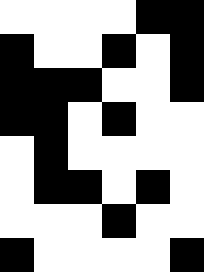[["white", "white", "white", "white", "black", "black"], ["black", "white", "white", "black", "white", "black"], ["black", "black", "black", "white", "white", "black"], ["black", "black", "white", "black", "white", "white"], ["white", "black", "white", "white", "white", "white"], ["white", "black", "black", "white", "black", "white"], ["white", "white", "white", "black", "white", "white"], ["black", "white", "white", "white", "white", "black"]]